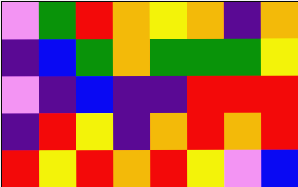[["violet", "green", "red", "orange", "yellow", "orange", "indigo", "orange"], ["indigo", "blue", "green", "orange", "green", "green", "green", "yellow"], ["violet", "indigo", "blue", "indigo", "indigo", "red", "red", "red"], ["indigo", "red", "yellow", "indigo", "orange", "red", "orange", "red"], ["red", "yellow", "red", "orange", "red", "yellow", "violet", "blue"]]